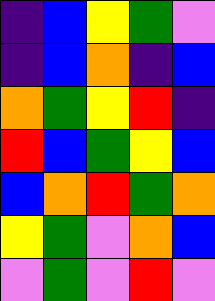[["indigo", "blue", "yellow", "green", "violet"], ["indigo", "blue", "orange", "indigo", "blue"], ["orange", "green", "yellow", "red", "indigo"], ["red", "blue", "green", "yellow", "blue"], ["blue", "orange", "red", "green", "orange"], ["yellow", "green", "violet", "orange", "blue"], ["violet", "green", "violet", "red", "violet"]]